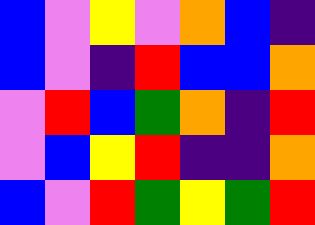[["blue", "violet", "yellow", "violet", "orange", "blue", "indigo"], ["blue", "violet", "indigo", "red", "blue", "blue", "orange"], ["violet", "red", "blue", "green", "orange", "indigo", "red"], ["violet", "blue", "yellow", "red", "indigo", "indigo", "orange"], ["blue", "violet", "red", "green", "yellow", "green", "red"]]